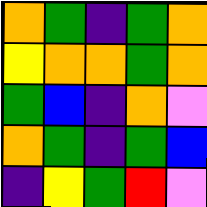[["orange", "green", "indigo", "green", "orange"], ["yellow", "orange", "orange", "green", "orange"], ["green", "blue", "indigo", "orange", "violet"], ["orange", "green", "indigo", "green", "blue"], ["indigo", "yellow", "green", "red", "violet"]]